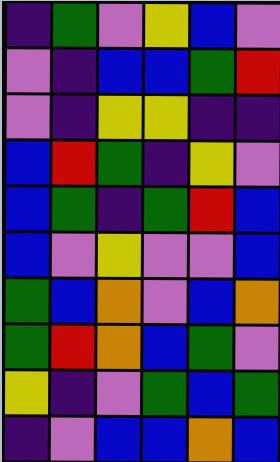[["indigo", "green", "violet", "yellow", "blue", "violet"], ["violet", "indigo", "blue", "blue", "green", "red"], ["violet", "indigo", "yellow", "yellow", "indigo", "indigo"], ["blue", "red", "green", "indigo", "yellow", "violet"], ["blue", "green", "indigo", "green", "red", "blue"], ["blue", "violet", "yellow", "violet", "violet", "blue"], ["green", "blue", "orange", "violet", "blue", "orange"], ["green", "red", "orange", "blue", "green", "violet"], ["yellow", "indigo", "violet", "green", "blue", "green"], ["indigo", "violet", "blue", "blue", "orange", "blue"]]